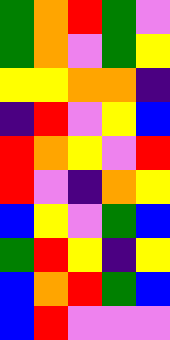[["green", "orange", "red", "green", "violet"], ["green", "orange", "violet", "green", "yellow"], ["yellow", "yellow", "orange", "orange", "indigo"], ["indigo", "red", "violet", "yellow", "blue"], ["red", "orange", "yellow", "violet", "red"], ["red", "violet", "indigo", "orange", "yellow"], ["blue", "yellow", "violet", "green", "blue"], ["green", "red", "yellow", "indigo", "yellow"], ["blue", "orange", "red", "green", "blue"], ["blue", "red", "violet", "violet", "violet"]]